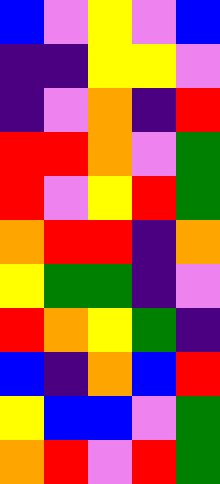[["blue", "violet", "yellow", "violet", "blue"], ["indigo", "indigo", "yellow", "yellow", "violet"], ["indigo", "violet", "orange", "indigo", "red"], ["red", "red", "orange", "violet", "green"], ["red", "violet", "yellow", "red", "green"], ["orange", "red", "red", "indigo", "orange"], ["yellow", "green", "green", "indigo", "violet"], ["red", "orange", "yellow", "green", "indigo"], ["blue", "indigo", "orange", "blue", "red"], ["yellow", "blue", "blue", "violet", "green"], ["orange", "red", "violet", "red", "green"]]